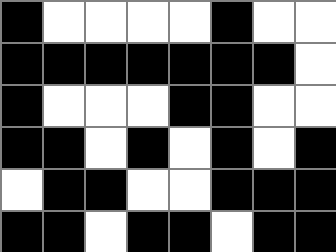[["black", "white", "white", "white", "white", "black", "white", "white"], ["black", "black", "black", "black", "black", "black", "black", "white"], ["black", "white", "white", "white", "black", "black", "white", "white"], ["black", "black", "white", "black", "white", "black", "white", "black"], ["white", "black", "black", "white", "white", "black", "black", "black"], ["black", "black", "white", "black", "black", "white", "black", "black"]]